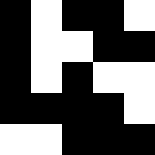[["black", "white", "black", "black", "white"], ["black", "white", "white", "black", "black"], ["black", "white", "black", "white", "white"], ["black", "black", "black", "black", "white"], ["white", "white", "black", "black", "black"]]